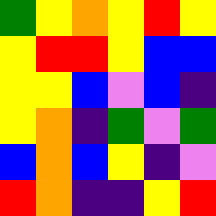[["green", "yellow", "orange", "yellow", "red", "yellow"], ["yellow", "red", "red", "yellow", "blue", "blue"], ["yellow", "yellow", "blue", "violet", "blue", "indigo"], ["yellow", "orange", "indigo", "green", "violet", "green"], ["blue", "orange", "blue", "yellow", "indigo", "violet"], ["red", "orange", "indigo", "indigo", "yellow", "red"]]